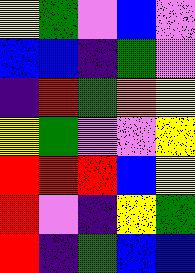[["yellow", "green", "violet", "blue", "violet"], ["blue", "blue", "indigo", "green", "violet"], ["indigo", "red", "green", "orange", "yellow"], ["yellow", "green", "violet", "violet", "yellow"], ["red", "red", "red", "blue", "yellow"], ["red", "violet", "indigo", "yellow", "green"], ["red", "indigo", "green", "blue", "blue"]]